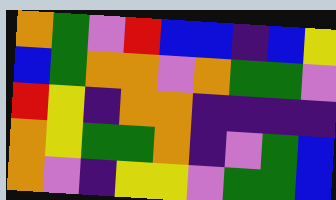[["orange", "green", "violet", "red", "blue", "blue", "indigo", "blue", "yellow"], ["blue", "green", "orange", "orange", "violet", "orange", "green", "green", "violet"], ["red", "yellow", "indigo", "orange", "orange", "indigo", "indigo", "indigo", "indigo"], ["orange", "yellow", "green", "green", "orange", "indigo", "violet", "green", "blue"], ["orange", "violet", "indigo", "yellow", "yellow", "violet", "green", "green", "blue"]]